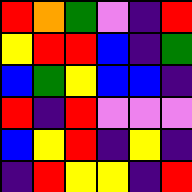[["red", "orange", "green", "violet", "indigo", "red"], ["yellow", "red", "red", "blue", "indigo", "green"], ["blue", "green", "yellow", "blue", "blue", "indigo"], ["red", "indigo", "red", "violet", "violet", "violet"], ["blue", "yellow", "red", "indigo", "yellow", "indigo"], ["indigo", "red", "yellow", "yellow", "indigo", "red"]]